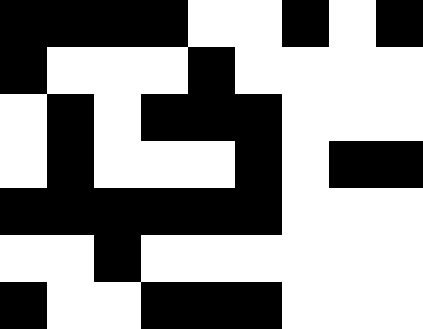[["black", "black", "black", "black", "white", "white", "black", "white", "black"], ["black", "white", "white", "white", "black", "white", "white", "white", "white"], ["white", "black", "white", "black", "black", "black", "white", "white", "white"], ["white", "black", "white", "white", "white", "black", "white", "black", "black"], ["black", "black", "black", "black", "black", "black", "white", "white", "white"], ["white", "white", "black", "white", "white", "white", "white", "white", "white"], ["black", "white", "white", "black", "black", "black", "white", "white", "white"]]